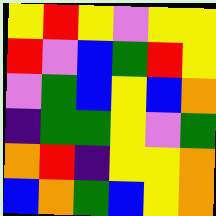[["yellow", "red", "yellow", "violet", "yellow", "yellow"], ["red", "violet", "blue", "green", "red", "yellow"], ["violet", "green", "blue", "yellow", "blue", "orange"], ["indigo", "green", "green", "yellow", "violet", "green"], ["orange", "red", "indigo", "yellow", "yellow", "orange"], ["blue", "orange", "green", "blue", "yellow", "orange"]]